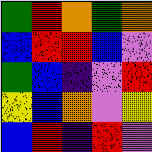[["green", "red", "orange", "green", "orange"], ["blue", "red", "red", "blue", "violet"], ["green", "blue", "indigo", "violet", "red"], ["yellow", "blue", "orange", "violet", "yellow"], ["blue", "red", "indigo", "red", "violet"]]